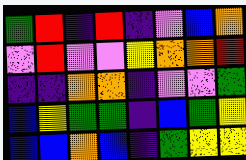[["green", "red", "indigo", "red", "indigo", "violet", "blue", "orange"], ["violet", "red", "violet", "violet", "yellow", "orange", "orange", "red"], ["indigo", "indigo", "orange", "orange", "indigo", "violet", "violet", "green"], ["blue", "yellow", "green", "green", "indigo", "blue", "green", "yellow"], ["blue", "blue", "orange", "blue", "indigo", "green", "yellow", "yellow"]]